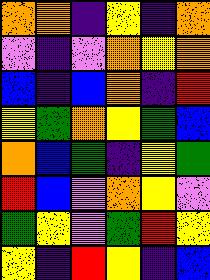[["orange", "orange", "indigo", "yellow", "indigo", "orange"], ["violet", "indigo", "violet", "orange", "yellow", "orange"], ["blue", "indigo", "blue", "orange", "indigo", "red"], ["yellow", "green", "orange", "yellow", "green", "blue"], ["orange", "blue", "green", "indigo", "yellow", "green"], ["red", "blue", "violet", "orange", "yellow", "violet"], ["green", "yellow", "violet", "green", "red", "yellow"], ["yellow", "indigo", "red", "yellow", "indigo", "blue"]]